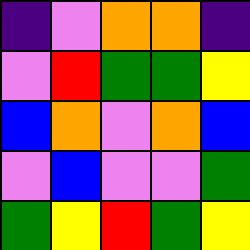[["indigo", "violet", "orange", "orange", "indigo"], ["violet", "red", "green", "green", "yellow"], ["blue", "orange", "violet", "orange", "blue"], ["violet", "blue", "violet", "violet", "green"], ["green", "yellow", "red", "green", "yellow"]]